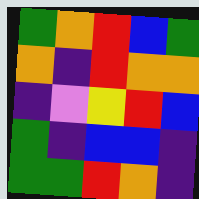[["green", "orange", "red", "blue", "green"], ["orange", "indigo", "red", "orange", "orange"], ["indigo", "violet", "yellow", "red", "blue"], ["green", "indigo", "blue", "blue", "indigo"], ["green", "green", "red", "orange", "indigo"]]